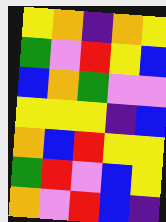[["yellow", "orange", "indigo", "orange", "yellow"], ["green", "violet", "red", "yellow", "blue"], ["blue", "orange", "green", "violet", "violet"], ["yellow", "yellow", "yellow", "indigo", "blue"], ["orange", "blue", "red", "yellow", "yellow"], ["green", "red", "violet", "blue", "yellow"], ["orange", "violet", "red", "blue", "indigo"]]